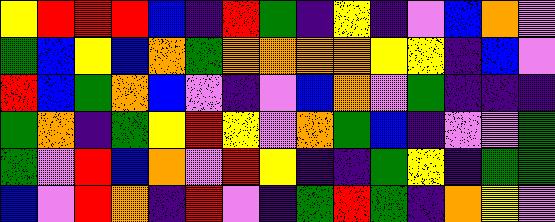[["yellow", "red", "red", "red", "blue", "indigo", "red", "green", "indigo", "yellow", "indigo", "violet", "blue", "orange", "violet"], ["green", "blue", "yellow", "blue", "orange", "green", "orange", "orange", "orange", "orange", "yellow", "yellow", "indigo", "blue", "violet"], ["red", "blue", "green", "orange", "blue", "violet", "indigo", "violet", "blue", "orange", "violet", "green", "indigo", "indigo", "indigo"], ["green", "orange", "indigo", "green", "yellow", "red", "yellow", "violet", "orange", "green", "blue", "indigo", "violet", "violet", "green"], ["green", "violet", "red", "blue", "orange", "violet", "red", "yellow", "indigo", "indigo", "green", "yellow", "indigo", "green", "green"], ["blue", "violet", "red", "orange", "indigo", "red", "violet", "indigo", "green", "red", "green", "indigo", "orange", "yellow", "violet"]]